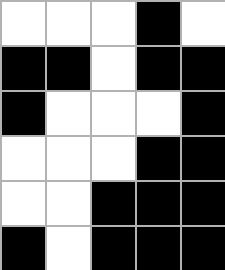[["white", "white", "white", "black", "white"], ["black", "black", "white", "black", "black"], ["black", "white", "white", "white", "black"], ["white", "white", "white", "black", "black"], ["white", "white", "black", "black", "black"], ["black", "white", "black", "black", "black"]]